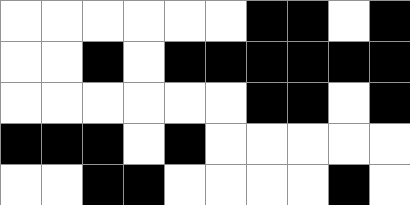[["white", "white", "white", "white", "white", "white", "black", "black", "white", "black"], ["white", "white", "black", "white", "black", "black", "black", "black", "black", "black"], ["white", "white", "white", "white", "white", "white", "black", "black", "white", "black"], ["black", "black", "black", "white", "black", "white", "white", "white", "white", "white"], ["white", "white", "black", "black", "white", "white", "white", "white", "black", "white"]]